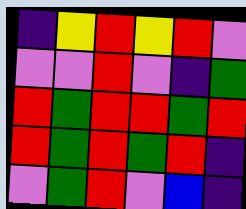[["indigo", "yellow", "red", "yellow", "red", "violet"], ["violet", "violet", "red", "violet", "indigo", "green"], ["red", "green", "red", "red", "green", "red"], ["red", "green", "red", "green", "red", "indigo"], ["violet", "green", "red", "violet", "blue", "indigo"]]